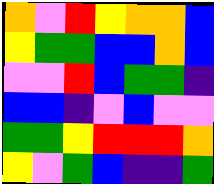[["orange", "violet", "red", "yellow", "orange", "orange", "blue"], ["yellow", "green", "green", "blue", "blue", "orange", "blue"], ["violet", "violet", "red", "blue", "green", "green", "indigo"], ["blue", "blue", "indigo", "violet", "blue", "violet", "violet"], ["green", "green", "yellow", "red", "red", "red", "orange"], ["yellow", "violet", "green", "blue", "indigo", "indigo", "green"]]